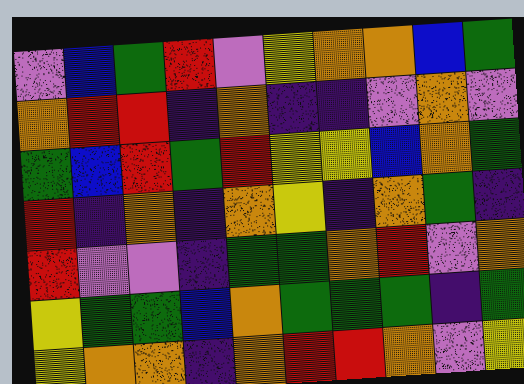[["violet", "blue", "green", "red", "violet", "yellow", "orange", "orange", "blue", "green"], ["orange", "red", "red", "indigo", "orange", "indigo", "indigo", "violet", "orange", "violet"], ["green", "blue", "red", "green", "red", "yellow", "yellow", "blue", "orange", "green"], ["red", "indigo", "orange", "indigo", "orange", "yellow", "indigo", "orange", "green", "indigo"], ["red", "violet", "violet", "indigo", "green", "green", "orange", "red", "violet", "orange"], ["yellow", "green", "green", "blue", "orange", "green", "green", "green", "indigo", "green"], ["yellow", "orange", "orange", "indigo", "orange", "red", "red", "orange", "violet", "yellow"]]